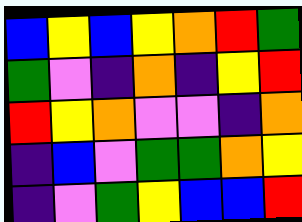[["blue", "yellow", "blue", "yellow", "orange", "red", "green"], ["green", "violet", "indigo", "orange", "indigo", "yellow", "red"], ["red", "yellow", "orange", "violet", "violet", "indigo", "orange"], ["indigo", "blue", "violet", "green", "green", "orange", "yellow"], ["indigo", "violet", "green", "yellow", "blue", "blue", "red"]]